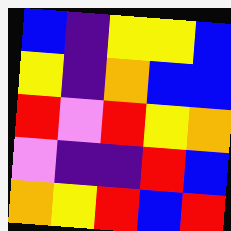[["blue", "indigo", "yellow", "yellow", "blue"], ["yellow", "indigo", "orange", "blue", "blue"], ["red", "violet", "red", "yellow", "orange"], ["violet", "indigo", "indigo", "red", "blue"], ["orange", "yellow", "red", "blue", "red"]]